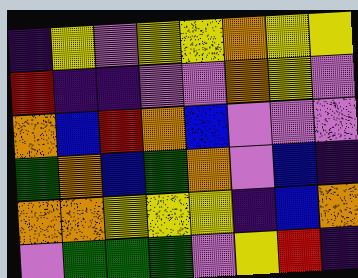[["indigo", "yellow", "violet", "yellow", "yellow", "orange", "yellow", "yellow"], ["red", "indigo", "indigo", "violet", "violet", "orange", "yellow", "violet"], ["orange", "blue", "red", "orange", "blue", "violet", "violet", "violet"], ["green", "orange", "blue", "green", "orange", "violet", "blue", "indigo"], ["orange", "orange", "yellow", "yellow", "yellow", "indigo", "blue", "orange"], ["violet", "green", "green", "green", "violet", "yellow", "red", "indigo"]]